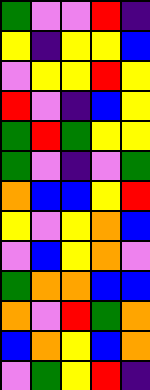[["green", "violet", "violet", "red", "indigo"], ["yellow", "indigo", "yellow", "yellow", "blue"], ["violet", "yellow", "yellow", "red", "yellow"], ["red", "violet", "indigo", "blue", "yellow"], ["green", "red", "green", "yellow", "yellow"], ["green", "violet", "indigo", "violet", "green"], ["orange", "blue", "blue", "yellow", "red"], ["yellow", "violet", "yellow", "orange", "blue"], ["violet", "blue", "yellow", "orange", "violet"], ["green", "orange", "orange", "blue", "blue"], ["orange", "violet", "red", "green", "orange"], ["blue", "orange", "yellow", "blue", "orange"], ["violet", "green", "yellow", "red", "indigo"]]